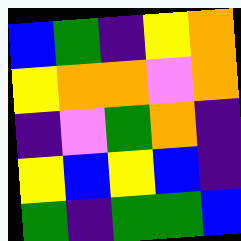[["blue", "green", "indigo", "yellow", "orange"], ["yellow", "orange", "orange", "violet", "orange"], ["indigo", "violet", "green", "orange", "indigo"], ["yellow", "blue", "yellow", "blue", "indigo"], ["green", "indigo", "green", "green", "blue"]]